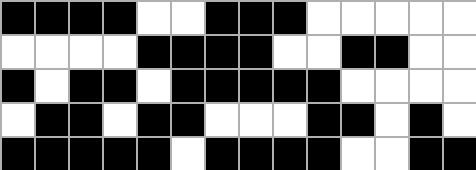[["black", "black", "black", "black", "white", "white", "black", "black", "black", "white", "white", "white", "white", "white"], ["white", "white", "white", "white", "black", "black", "black", "black", "white", "white", "black", "black", "white", "white"], ["black", "white", "black", "black", "white", "black", "black", "black", "black", "black", "white", "white", "white", "white"], ["white", "black", "black", "white", "black", "black", "white", "white", "white", "black", "black", "white", "black", "white"], ["black", "black", "black", "black", "black", "white", "black", "black", "black", "black", "white", "white", "black", "black"]]